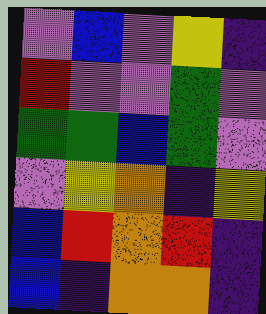[["violet", "blue", "violet", "yellow", "indigo"], ["red", "violet", "violet", "green", "violet"], ["green", "green", "blue", "green", "violet"], ["violet", "yellow", "orange", "indigo", "yellow"], ["blue", "red", "orange", "red", "indigo"], ["blue", "indigo", "orange", "orange", "indigo"]]